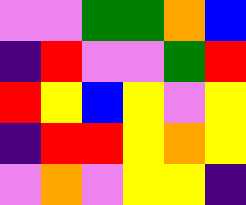[["violet", "violet", "green", "green", "orange", "blue"], ["indigo", "red", "violet", "violet", "green", "red"], ["red", "yellow", "blue", "yellow", "violet", "yellow"], ["indigo", "red", "red", "yellow", "orange", "yellow"], ["violet", "orange", "violet", "yellow", "yellow", "indigo"]]